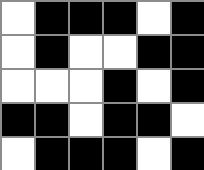[["white", "black", "black", "black", "white", "black"], ["white", "black", "white", "white", "black", "black"], ["white", "white", "white", "black", "white", "black"], ["black", "black", "white", "black", "black", "white"], ["white", "black", "black", "black", "white", "black"]]